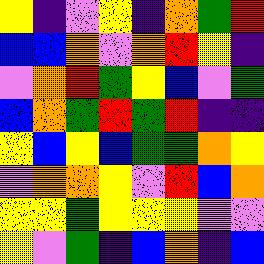[["yellow", "indigo", "violet", "yellow", "indigo", "orange", "green", "red"], ["blue", "blue", "orange", "violet", "orange", "red", "yellow", "indigo"], ["violet", "orange", "red", "green", "yellow", "blue", "violet", "green"], ["blue", "orange", "green", "red", "green", "red", "indigo", "indigo"], ["yellow", "blue", "yellow", "blue", "green", "green", "orange", "yellow"], ["violet", "orange", "orange", "yellow", "violet", "red", "blue", "orange"], ["yellow", "yellow", "green", "yellow", "yellow", "yellow", "violet", "violet"], ["yellow", "violet", "green", "indigo", "blue", "orange", "indigo", "blue"]]